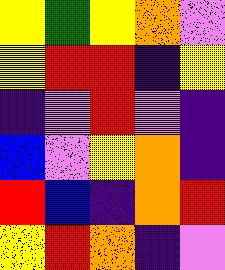[["yellow", "green", "yellow", "orange", "violet"], ["yellow", "red", "red", "indigo", "yellow"], ["indigo", "violet", "red", "violet", "indigo"], ["blue", "violet", "yellow", "orange", "indigo"], ["red", "blue", "indigo", "orange", "red"], ["yellow", "red", "orange", "indigo", "violet"]]